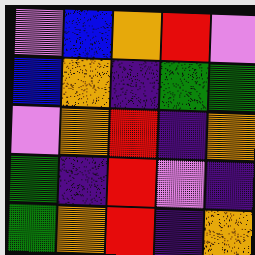[["violet", "blue", "orange", "red", "violet"], ["blue", "orange", "indigo", "green", "green"], ["violet", "orange", "red", "indigo", "orange"], ["green", "indigo", "red", "violet", "indigo"], ["green", "orange", "red", "indigo", "orange"]]